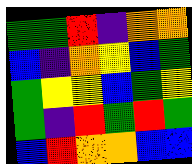[["green", "green", "red", "indigo", "orange", "orange"], ["blue", "indigo", "orange", "yellow", "blue", "green"], ["green", "yellow", "yellow", "blue", "green", "yellow"], ["green", "indigo", "red", "green", "red", "green"], ["blue", "red", "orange", "orange", "blue", "blue"]]